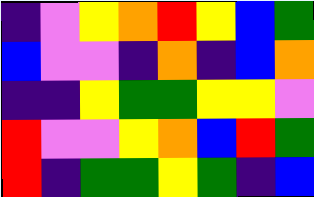[["indigo", "violet", "yellow", "orange", "red", "yellow", "blue", "green"], ["blue", "violet", "violet", "indigo", "orange", "indigo", "blue", "orange"], ["indigo", "indigo", "yellow", "green", "green", "yellow", "yellow", "violet"], ["red", "violet", "violet", "yellow", "orange", "blue", "red", "green"], ["red", "indigo", "green", "green", "yellow", "green", "indigo", "blue"]]